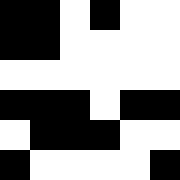[["black", "black", "white", "black", "white", "white"], ["black", "black", "white", "white", "white", "white"], ["white", "white", "white", "white", "white", "white"], ["black", "black", "black", "white", "black", "black"], ["white", "black", "black", "black", "white", "white"], ["black", "white", "white", "white", "white", "black"]]